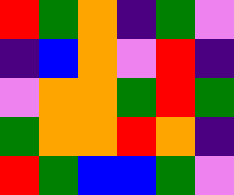[["red", "green", "orange", "indigo", "green", "violet"], ["indigo", "blue", "orange", "violet", "red", "indigo"], ["violet", "orange", "orange", "green", "red", "green"], ["green", "orange", "orange", "red", "orange", "indigo"], ["red", "green", "blue", "blue", "green", "violet"]]